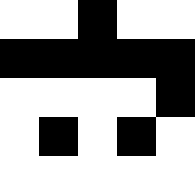[["white", "white", "black", "white", "white"], ["black", "black", "black", "black", "black"], ["white", "white", "white", "white", "black"], ["white", "black", "white", "black", "white"], ["white", "white", "white", "white", "white"]]